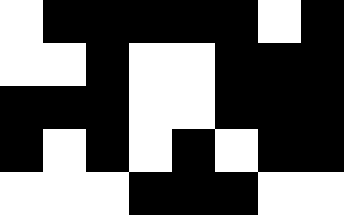[["white", "black", "black", "black", "black", "black", "white", "black"], ["white", "white", "black", "white", "white", "black", "black", "black"], ["black", "black", "black", "white", "white", "black", "black", "black"], ["black", "white", "black", "white", "black", "white", "black", "black"], ["white", "white", "white", "black", "black", "black", "white", "white"]]